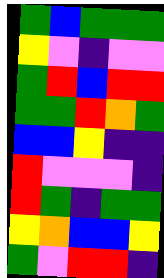[["green", "blue", "green", "green", "green"], ["yellow", "violet", "indigo", "violet", "violet"], ["green", "red", "blue", "red", "red"], ["green", "green", "red", "orange", "green"], ["blue", "blue", "yellow", "indigo", "indigo"], ["red", "violet", "violet", "violet", "indigo"], ["red", "green", "indigo", "green", "green"], ["yellow", "orange", "blue", "blue", "yellow"], ["green", "violet", "red", "red", "indigo"]]